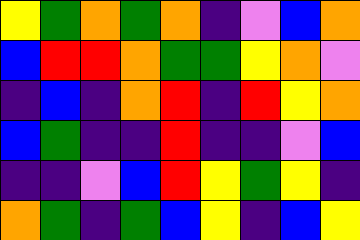[["yellow", "green", "orange", "green", "orange", "indigo", "violet", "blue", "orange"], ["blue", "red", "red", "orange", "green", "green", "yellow", "orange", "violet"], ["indigo", "blue", "indigo", "orange", "red", "indigo", "red", "yellow", "orange"], ["blue", "green", "indigo", "indigo", "red", "indigo", "indigo", "violet", "blue"], ["indigo", "indigo", "violet", "blue", "red", "yellow", "green", "yellow", "indigo"], ["orange", "green", "indigo", "green", "blue", "yellow", "indigo", "blue", "yellow"]]